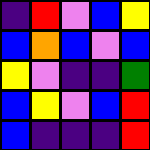[["indigo", "red", "violet", "blue", "yellow"], ["blue", "orange", "blue", "violet", "blue"], ["yellow", "violet", "indigo", "indigo", "green"], ["blue", "yellow", "violet", "blue", "red"], ["blue", "indigo", "indigo", "indigo", "red"]]